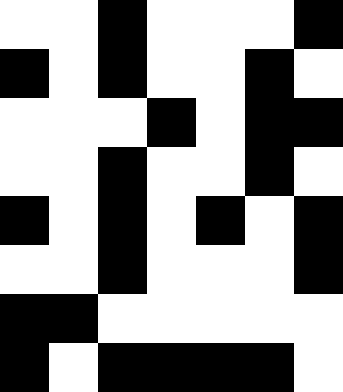[["white", "white", "black", "white", "white", "white", "black"], ["black", "white", "black", "white", "white", "black", "white"], ["white", "white", "white", "black", "white", "black", "black"], ["white", "white", "black", "white", "white", "black", "white"], ["black", "white", "black", "white", "black", "white", "black"], ["white", "white", "black", "white", "white", "white", "black"], ["black", "black", "white", "white", "white", "white", "white"], ["black", "white", "black", "black", "black", "black", "white"]]